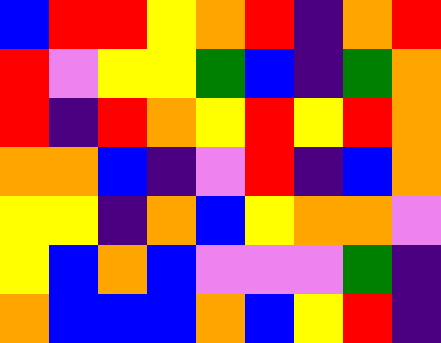[["blue", "red", "red", "yellow", "orange", "red", "indigo", "orange", "red"], ["red", "violet", "yellow", "yellow", "green", "blue", "indigo", "green", "orange"], ["red", "indigo", "red", "orange", "yellow", "red", "yellow", "red", "orange"], ["orange", "orange", "blue", "indigo", "violet", "red", "indigo", "blue", "orange"], ["yellow", "yellow", "indigo", "orange", "blue", "yellow", "orange", "orange", "violet"], ["yellow", "blue", "orange", "blue", "violet", "violet", "violet", "green", "indigo"], ["orange", "blue", "blue", "blue", "orange", "blue", "yellow", "red", "indigo"]]